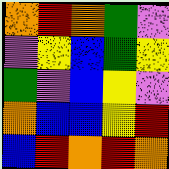[["orange", "red", "orange", "green", "violet"], ["violet", "yellow", "blue", "green", "yellow"], ["green", "violet", "blue", "yellow", "violet"], ["orange", "blue", "blue", "yellow", "red"], ["blue", "red", "orange", "red", "orange"]]